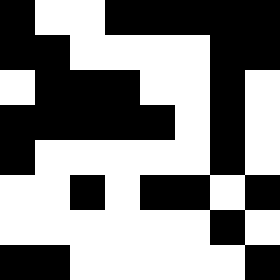[["black", "white", "white", "black", "black", "black", "black", "black"], ["black", "black", "white", "white", "white", "white", "black", "black"], ["white", "black", "black", "black", "white", "white", "black", "white"], ["black", "black", "black", "black", "black", "white", "black", "white"], ["black", "white", "white", "white", "white", "white", "black", "white"], ["white", "white", "black", "white", "black", "black", "white", "black"], ["white", "white", "white", "white", "white", "white", "black", "white"], ["black", "black", "white", "white", "white", "white", "white", "black"]]